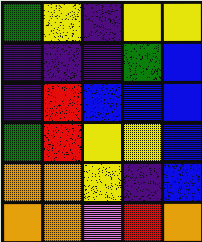[["green", "yellow", "indigo", "yellow", "yellow"], ["indigo", "indigo", "indigo", "green", "blue"], ["indigo", "red", "blue", "blue", "blue"], ["green", "red", "yellow", "yellow", "blue"], ["orange", "orange", "yellow", "indigo", "blue"], ["orange", "orange", "violet", "red", "orange"]]